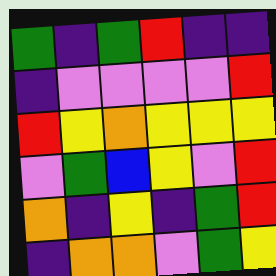[["green", "indigo", "green", "red", "indigo", "indigo"], ["indigo", "violet", "violet", "violet", "violet", "red"], ["red", "yellow", "orange", "yellow", "yellow", "yellow"], ["violet", "green", "blue", "yellow", "violet", "red"], ["orange", "indigo", "yellow", "indigo", "green", "red"], ["indigo", "orange", "orange", "violet", "green", "yellow"]]